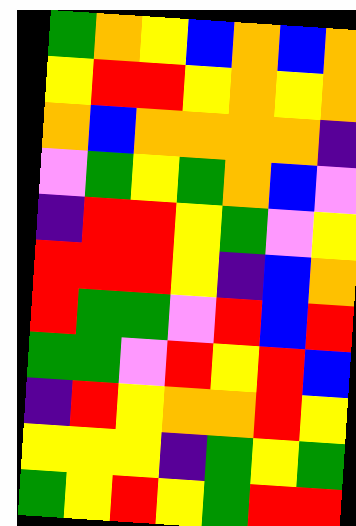[["green", "orange", "yellow", "blue", "orange", "blue", "orange"], ["yellow", "red", "red", "yellow", "orange", "yellow", "orange"], ["orange", "blue", "orange", "orange", "orange", "orange", "indigo"], ["violet", "green", "yellow", "green", "orange", "blue", "violet"], ["indigo", "red", "red", "yellow", "green", "violet", "yellow"], ["red", "red", "red", "yellow", "indigo", "blue", "orange"], ["red", "green", "green", "violet", "red", "blue", "red"], ["green", "green", "violet", "red", "yellow", "red", "blue"], ["indigo", "red", "yellow", "orange", "orange", "red", "yellow"], ["yellow", "yellow", "yellow", "indigo", "green", "yellow", "green"], ["green", "yellow", "red", "yellow", "green", "red", "red"]]